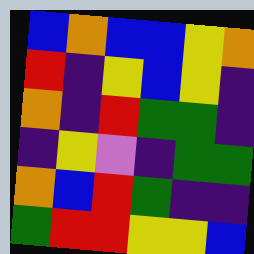[["blue", "orange", "blue", "blue", "yellow", "orange"], ["red", "indigo", "yellow", "blue", "yellow", "indigo"], ["orange", "indigo", "red", "green", "green", "indigo"], ["indigo", "yellow", "violet", "indigo", "green", "green"], ["orange", "blue", "red", "green", "indigo", "indigo"], ["green", "red", "red", "yellow", "yellow", "blue"]]